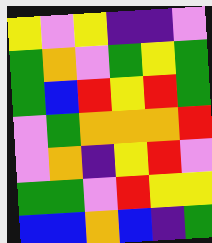[["yellow", "violet", "yellow", "indigo", "indigo", "violet"], ["green", "orange", "violet", "green", "yellow", "green"], ["green", "blue", "red", "yellow", "red", "green"], ["violet", "green", "orange", "orange", "orange", "red"], ["violet", "orange", "indigo", "yellow", "red", "violet"], ["green", "green", "violet", "red", "yellow", "yellow"], ["blue", "blue", "orange", "blue", "indigo", "green"]]